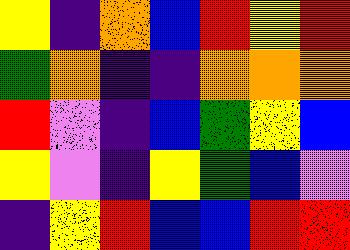[["yellow", "indigo", "orange", "blue", "red", "yellow", "red"], ["green", "orange", "indigo", "indigo", "orange", "orange", "orange"], ["red", "violet", "indigo", "blue", "green", "yellow", "blue"], ["yellow", "violet", "indigo", "yellow", "green", "blue", "violet"], ["indigo", "yellow", "red", "blue", "blue", "red", "red"]]